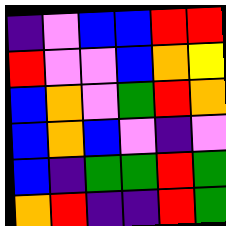[["indigo", "violet", "blue", "blue", "red", "red"], ["red", "violet", "violet", "blue", "orange", "yellow"], ["blue", "orange", "violet", "green", "red", "orange"], ["blue", "orange", "blue", "violet", "indigo", "violet"], ["blue", "indigo", "green", "green", "red", "green"], ["orange", "red", "indigo", "indigo", "red", "green"]]